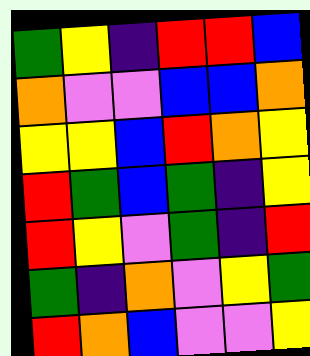[["green", "yellow", "indigo", "red", "red", "blue"], ["orange", "violet", "violet", "blue", "blue", "orange"], ["yellow", "yellow", "blue", "red", "orange", "yellow"], ["red", "green", "blue", "green", "indigo", "yellow"], ["red", "yellow", "violet", "green", "indigo", "red"], ["green", "indigo", "orange", "violet", "yellow", "green"], ["red", "orange", "blue", "violet", "violet", "yellow"]]